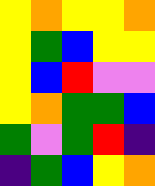[["yellow", "orange", "yellow", "yellow", "orange"], ["yellow", "green", "blue", "yellow", "yellow"], ["yellow", "blue", "red", "violet", "violet"], ["yellow", "orange", "green", "green", "blue"], ["green", "violet", "green", "red", "indigo"], ["indigo", "green", "blue", "yellow", "orange"]]